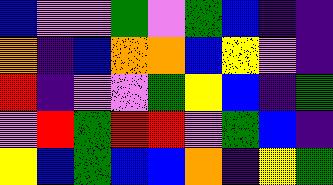[["blue", "violet", "violet", "green", "violet", "green", "blue", "indigo", "indigo"], ["orange", "indigo", "blue", "orange", "orange", "blue", "yellow", "violet", "indigo"], ["red", "indigo", "violet", "violet", "green", "yellow", "blue", "indigo", "green"], ["violet", "red", "green", "red", "red", "violet", "green", "blue", "indigo"], ["yellow", "blue", "green", "blue", "blue", "orange", "indigo", "yellow", "green"]]